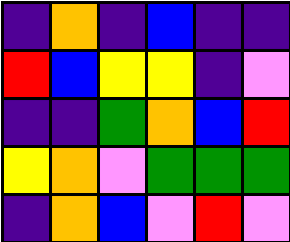[["indigo", "orange", "indigo", "blue", "indigo", "indigo"], ["red", "blue", "yellow", "yellow", "indigo", "violet"], ["indigo", "indigo", "green", "orange", "blue", "red"], ["yellow", "orange", "violet", "green", "green", "green"], ["indigo", "orange", "blue", "violet", "red", "violet"]]